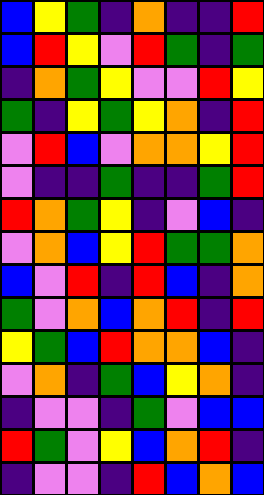[["blue", "yellow", "green", "indigo", "orange", "indigo", "indigo", "red"], ["blue", "red", "yellow", "violet", "red", "green", "indigo", "green"], ["indigo", "orange", "green", "yellow", "violet", "violet", "red", "yellow"], ["green", "indigo", "yellow", "green", "yellow", "orange", "indigo", "red"], ["violet", "red", "blue", "violet", "orange", "orange", "yellow", "red"], ["violet", "indigo", "indigo", "green", "indigo", "indigo", "green", "red"], ["red", "orange", "green", "yellow", "indigo", "violet", "blue", "indigo"], ["violet", "orange", "blue", "yellow", "red", "green", "green", "orange"], ["blue", "violet", "red", "indigo", "red", "blue", "indigo", "orange"], ["green", "violet", "orange", "blue", "orange", "red", "indigo", "red"], ["yellow", "green", "blue", "red", "orange", "orange", "blue", "indigo"], ["violet", "orange", "indigo", "green", "blue", "yellow", "orange", "indigo"], ["indigo", "violet", "violet", "indigo", "green", "violet", "blue", "blue"], ["red", "green", "violet", "yellow", "blue", "orange", "red", "indigo"], ["indigo", "violet", "violet", "indigo", "red", "blue", "orange", "blue"]]